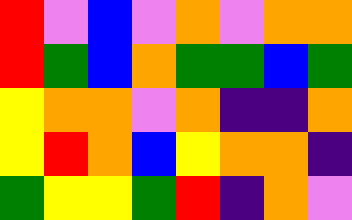[["red", "violet", "blue", "violet", "orange", "violet", "orange", "orange"], ["red", "green", "blue", "orange", "green", "green", "blue", "green"], ["yellow", "orange", "orange", "violet", "orange", "indigo", "indigo", "orange"], ["yellow", "red", "orange", "blue", "yellow", "orange", "orange", "indigo"], ["green", "yellow", "yellow", "green", "red", "indigo", "orange", "violet"]]